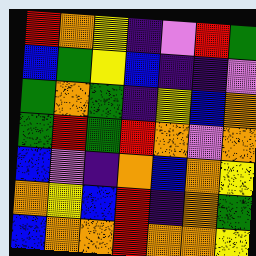[["red", "orange", "yellow", "indigo", "violet", "red", "green"], ["blue", "green", "yellow", "blue", "indigo", "indigo", "violet"], ["green", "orange", "green", "indigo", "yellow", "blue", "orange"], ["green", "red", "green", "red", "orange", "violet", "orange"], ["blue", "violet", "indigo", "orange", "blue", "orange", "yellow"], ["orange", "yellow", "blue", "red", "indigo", "orange", "green"], ["blue", "orange", "orange", "red", "orange", "orange", "yellow"]]